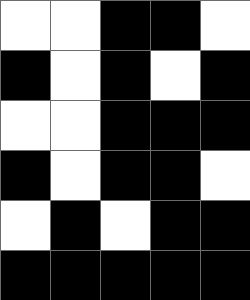[["white", "white", "black", "black", "white"], ["black", "white", "black", "white", "black"], ["white", "white", "black", "black", "black"], ["black", "white", "black", "black", "white"], ["white", "black", "white", "black", "black"], ["black", "black", "black", "black", "black"]]